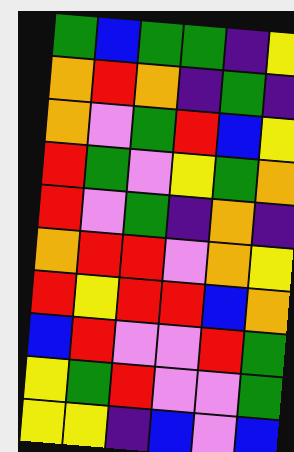[["green", "blue", "green", "green", "indigo", "yellow"], ["orange", "red", "orange", "indigo", "green", "indigo"], ["orange", "violet", "green", "red", "blue", "yellow"], ["red", "green", "violet", "yellow", "green", "orange"], ["red", "violet", "green", "indigo", "orange", "indigo"], ["orange", "red", "red", "violet", "orange", "yellow"], ["red", "yellow", "red", "red", "blue", "orange"], ["blue", "red", "violet", "violet", "red", "green"], ["yellow", "green", "red", "violet", "violet", "green"], ["yellow", "yellow", "indigo", "blue", "violet", "blue"]]